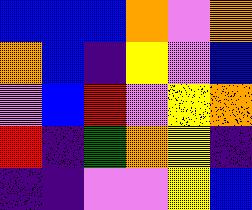[["blue", "blue", "blue", "orange", "violet", "orange"], ["orange", "blue", "indigo", "yellow", "violet", "blue"], ["violet", "blue", "red", "violet", "yellow", "orange"], ["red", "indigo", "green", "orange", "yellow", "indigo"], ["indigo", "indigo", "violet", "violet", "yellow", "blue"]]